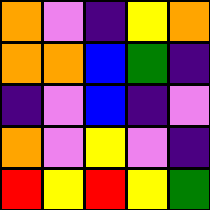[["orange", "violet", "indigo", "yellow", "orange"], ["orange", "orange", "blue", "green", "indigo"], ["indigo", "violet", "blue", "indigo", "violet"], ["orange", "violet", "yellow", "violet", "indigo"], ["red", "yellow", "red", "yellow", "green"]]